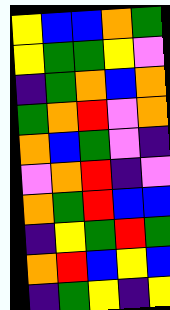[["yellow", "blue", "blue", "orange", "green"], ["yellow", "green", "green", "yellow", "violet"], ["indigo", "green", "orange", "blue", "orange"], ["green", "orange", "red", "violet", "orange"], ["orange", "blue", "green", "violet", "indigo"], ["violet", "orange", "red", "indigo", "violet"], ["orange", "green", "red", "blue", "blue"], ["indigo", "yellow", "green", "red", "green"], ["orange", "red", "blue", "yellow", "blue"], ["indigo", "green", "yellow", "indigo", "yellow"]]